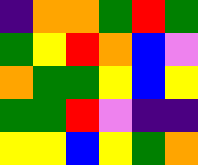[["indigo", "orange", "orange", "green", "red", "green"], ["green", "yellow", "red", "orange", "blue", "violet"], ["orange", "green", "green", "yellow", "blue", "yellow"], ["green", "green", "red", "violet", "indigo", "indigo"], ["yellow", "yellow", "blue", "yellow", "green", "orange"]]